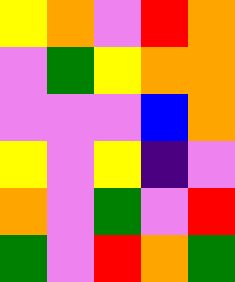[["yellow", "orange", "violet", "red", "orange"], ["violet", "green", "yellow", "orange", "orange"], ["violet", "violet", "violet", "blue", "orange"], ["yellow", "violet", "yellow", "indigo", "violet"], ["orange", "violet", "green", "violet", "red"], ["green", "violet", "red", "orange", "green"]]